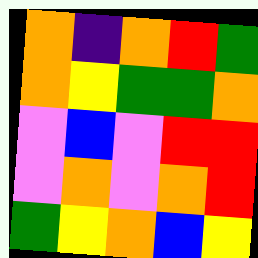[["orange", "indigo", "orange", "red", "green"], ["orange", "yellow", "green", "green", "orange"], ["violet", "blue", "violet", "red", "red"], ["violet", "orange", "violet", "orange", "red"], ["green", "yellow", "orange", "blue", "yellow"]]